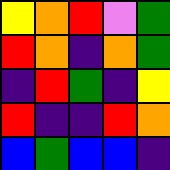[["yellow", "orange", "red", "violet", "green"], ["red", "orange", "indigo", "orange", "green"], ["indigo", "red", "green", "indigo", "yellow"], ["red", "indigo", "indigo", "red", "orange"], ["blue", "green", "blue", "blue", "indigo"]]